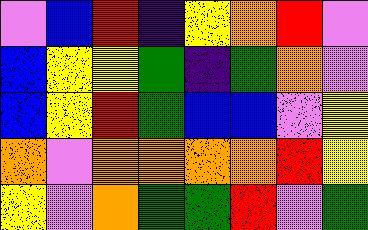[["violet", "blue", "red", "indigo", "yellow", "orange", "red", "violet"], ["blue", "yellow", "yellow", "green", "indigo", "green", "orange", "violet"], ["blue", "yellow", "red", "green", "blue", "blue", "violet", "yellow"], ["orange", "violet", "orange", "orange", "orange", "orange", "red", "yellow"], ["yellow", "violet", "orange", "green", "green", "red", "violet", "green"]]